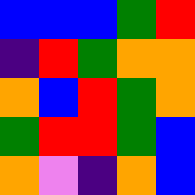[["blue", "blue", "blue", "green", "red"], ["indigo", "red", "green", "orange", "orange"], ["orange", "blue", "red", "green", "orange"], ["green", "red", "red", "green", "blue"], ["orange", "violet", "indigo", "orange", "blue"]]